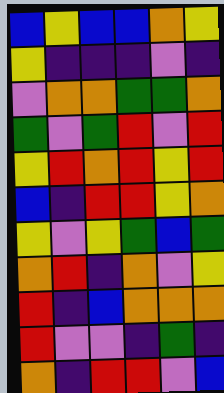[["blue", "yellow", "blue", "blue", "orange", "yellow"], ["yellow", "indigo", "indigo", "indigo", "violet", "indigo"], ["violet", "orange", "orange", "green", "green", "orange"], ["green", "violet", "green", "red", "violet", "red"], ["yellow", "red", "orange", "red", "yellow", "red"], ["blue", "indigo", "red", "red", "yellow", "orange"], ["yellow", "violet", "yellow", "green", "blue", "green"], ["orange", "red", "indigo", "orange", "violet", "yellow"], ["red", "indigo", "blue", "orange", "orange", "orange"], ["red", "violet", "violet", "indigo", "green", "indigo"], ["orange", "indigo", "red", "red", "violet", "blue"]]